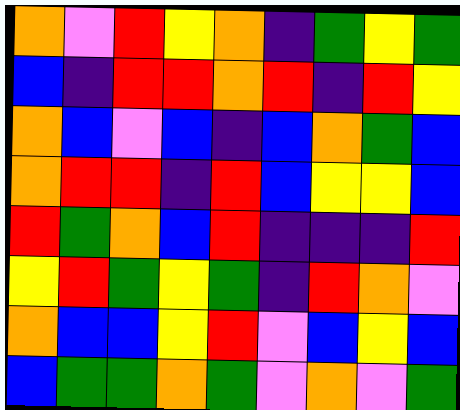[["orange", "violet", "red", "yellow", "orange", "indigo", "green", "yellow", "green"], ["blue", "indigo", "red", "red", "orange", "red", "indigo", "red", "yellow"], ["orange", "blue", "violet", "blue", "indigo", "blue", "orange", "green", "blue"], ["orange", "red", "red", "indigo", "red", "blue", "yellow", "yellow", "blue"], ["red", "green", "orange", "blue", "red", "indigo", "indigo", "indigo", "red"], ["yellow", "red", "green", "yellow", "green", "indigo", "red", "orange", "violet"], ["orange", "blue", "blue", "yellow", "red", "violet", "blue", "yellow", "blue"], ["blue", "green", "green", "orange", "green", "violet", "orange", "violet", "green"]]